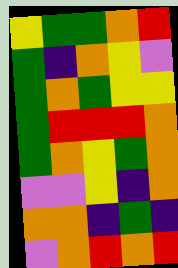[["yellow", "green", "green", "orange", "red"], ["green", "indigo", "orange", "yellow", "violet"], ["green", "orange", "green", "yellow", "yellow"], ["green", "red", "red", "red", "orange"], ["green", "orange", "yellow", "green", "orange"], ["violet", "violet", "yellow", "indigo", "orange"], ["orange", "orange", "indigo", "green", "indigo"], ["violet", "orange", "red", "orange", "red"]]